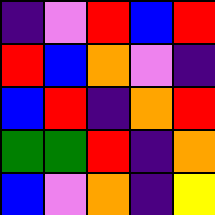[["indigo", "violet", "red", "blue", "red"], ["red", "blue", "orange", "violet", "indigo"], ["blue", "red", "indigo", "orange", "red"], ["green", "green", "red", "indigo", "orange"], ["blue", "violet", "orange", "indigo", "yellow"]]